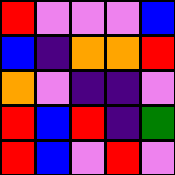[["red", "violet", "violet", "violet", "blue"], ["blue", "indigo", "orange", "orange", "red"], ["orange", "violet", "indigo", "indigo", "violet"], ["red", "blue", "red", "indigo", "green"], ["red", "blue", "violet", "red", "violet"]]